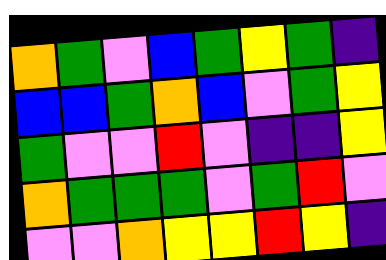[["orange", "green", "violet", "blue", "green", "yellow", "green", "indigo"], ["blue", "blue", "green", "orange", "blue", "violet", "green", "yellow"], ["green", "violet", "violet", "red", "violet", "indigo", "indigo", "yellow"], ["orange", "green", "green", "green", "violet", "green", "red", "violet"], ["violet", "violet", "orange", "yellow", "yellow", "red", "yellow", "indigo"]]